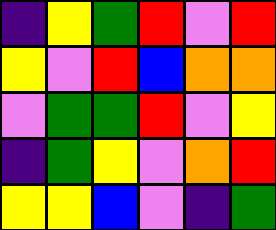[["indigo", "yellow", "green", "red", "violet", "red"], ["yellow", "violet", "red", "blue", "orange", "orange"], ["violet", "green", "green", "red", "violet", "yellow"], ["indigo", "green", "yellow", "violet", "orange", "red"], ["yellow", "yellow", "blue", "violet", "indigo", "green"]]